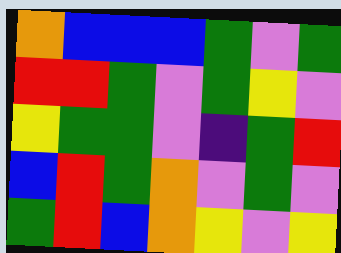[["orange", "blue", "blue", "blue", "green", "violet", "green"], ["red", "red", "green", "violet", "green", "yellow", "violet"], ["yellow", "green", "green", "violet", "indigo", "green", "red"], ["blue", "red", "green", "orange", "violet", "green", "violet"], ["green", "red", "blue", "orange", "yellow", "violet", "yellow"]]